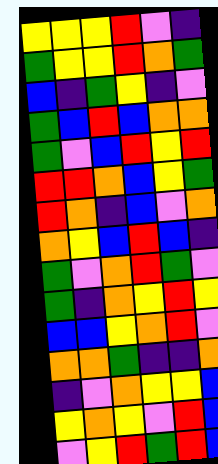[["yellow", "yellow", "yellow", "red", "violet", "indigo"], ["green", "yellow", "yellow", "red", "orange", "green"], ["blue", "indigo", "green", "yellow", "indigo", "violet"], ["green", "blue", "red", "blue", "orange", "orange"], ["green", "violet", "blue", "red", "yellow", "red"], ["red", "red", "orange", "blue", "yellow", "green"], ["red", "orange", "indigo", "blue", "violet", "orange"], ["orange", "yellow", "blue", "red", "blue", "indigo"], ["green", "violet", "orange", "red", "green", "violet"], ["green", "indigo", "orange", "yellow", "red", "yellow"], ["blue", "blue", "yellow", "orange", "red", "violet"], ["orange", "orange", "green", "indigo", "indigo", "orange"], ["indigo", "violet", "orange", "yellow", "yellow", "blue"], ["yellow", "orange", "yellow", "violet", "red", "blue"], ["violet", "yellow", "red", "green", "red", "blue"]]